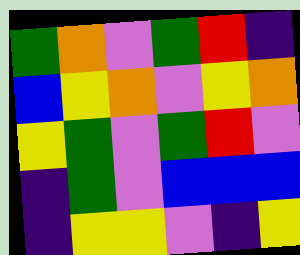[["green", "orange", "violet", "green", "red", "indigo"], ["blue", "yellow", "orange", "violet", "yellow", "orange"], ["yellow", "green", "violet", "green", "red", "violet"], ["indigo", "green", "violet", "blue", "blue", "blue"], ["indigo", "yellow", "yellow", "violet", "indigo", "yellow"]]